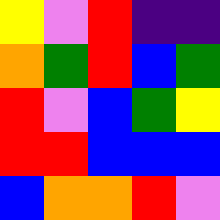[["yellow", "violet", "red", "indigo", "indigo"], ["orange", "green", "red", "blue", "green"], ["red", "violet", "blue", "green", "yellow"], ["red", "red", "blue", "blue", "blue"], ["blue", "orange", "orange", "red", "violet"]]